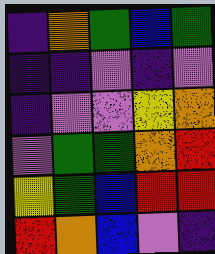[["indigo", "orange", "green", "blue", "green"], ["indigo", "indigo", "violet", "indigo", "violet"], ["indigo", "violet", "violet", "yellow", "orange"], ["violet", "green", "green", "orange", "red"], ["yellow", "green", "blue", "red", "red"], ["red", "orange", "blue", "violet", "indigo"]]